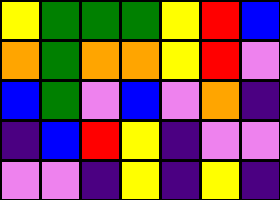[["yellow", "green", "green", "green", "yellow", "red", "blue"], ["orange", "green", "orange", "orange", "yellow", "red", "violet"], ["blue", "green", "violet", "blue", "violet", "orange", "indigo"], ["indigo", "blue", "red", "yellow", "indigo", "violet", "violet"], ["violet", "violet", "indigo", "yellow", "indigo", "yellow", "indigo"]]